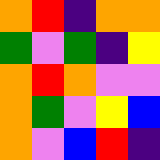[["orange", "red", "indigo", "orange", "orange"], ["green", "violet", "green", "indigo", "yellow"], ["orange", "red", "orange", "violet", "violet"], ["orange", "green", "violet", "yellow", "blue"], ["orange", "violet", "blue", "red", "indigo"]]